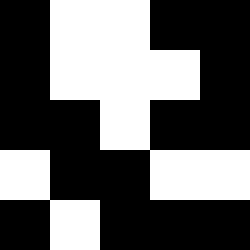[["black", "white", "white", "black", "black"], ["black", "white", "white", "white", "black"], ["black", "black", "white", "black", "black"], ["white", "black", "black", "white", "white"], ["black", "white", "black", "black", "black"]]